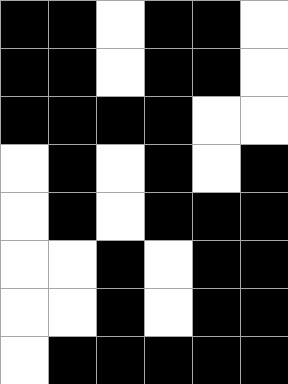[["black", "black", "white", "black", "black", "white"], ["black", "black", "white", "black", "black", "white"], ["black", "black", "black", "black", "white", "white"], ["white", "black", "white", "black", "white", "black"], ["white", "black", "white", "black", "black", "black"], ["white", "white", "black", "white", "black", "black"], ["white", "white", "black", "white", "black", "black"], ["white", "black", "black", "black", "black", "black"]]